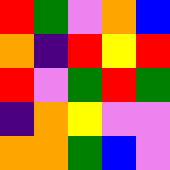[["red", "green", "violet", "orange", "blue"], ["orange", "indigo", "red", "yellow", "red"], ["red", "violet", "green", "red", "green"], ["indigo", "orange", "yellow", "violet", "violet"], ["orange", "orange", "green", "blue", "violet"]]